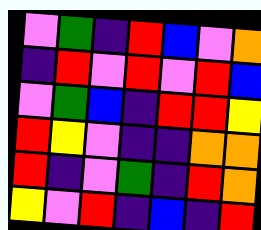[["violet", "green", "indigo", "red", "blue", "violet", "orange"], ["indigo", "red", "violet", "red", "violet", "red", "blue"], ["violet", "green", "blue", "indigo", "red", "red", "yellow"], ["red", "yellow", "violet", "indigo", "indigo", "orange", "orange"], ["red", "indigo", "violet", "green", "indigo", "red", "orange"], ["yellow", "violet", "red", "indigo", "blue", "indigo", "red"]]